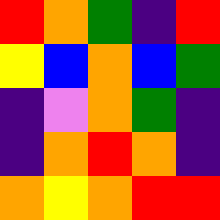[["red", "orange", "green", "indigo", "red"], ["yellow", "blue", "orange", "blue", "green"], ["indigo", "violet", "orange", "green", "indigo"], ["indigo", "orange", "red", "orange", "indigo"], ["orange", "yellow", "orange", "red", "red"]]